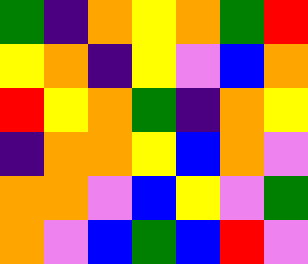[["green", "indigo", "orange", "yellow", "orange", "green", "red"], ["yellow", "orange", "indigo", "yellow", "violet", "blue", "orange"], ["red", "yellow", "orange", "green", "indigo", "orange", "yellow"], ["indigo", "orange", "orange", "yellow", "blue", "orange", "violet"], ["orange", "orange", "violet", "blue", "yellow", "violet", "green"], ["orange", "violet", "blue", "green", "blue", "red", "violet"]]